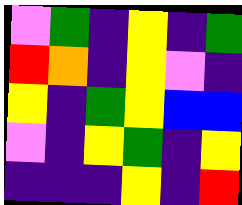[["violet", "green", "indigo", "yellow", "indigo", "green"], ["red", "orange", "indigo", "yellow", "violet", "indigo"], ["yellow", "indigo", "green", "yellow", "blue", "blue"], ["violet", "indigo", "yellow", "green", "indigo", "yellow"], ["indigo", "indigo", "indigo", "yellow", "indigo", "red"]]